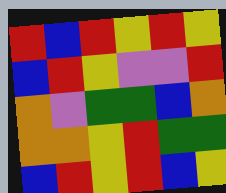[["red", "blue", "red", "yellow", "red", "yellow"], ["blue", "red", "yellow", "violet", "violet", "red"], ["orange", "violet", "green", "green", "blue", "orange"], ["orange", "orange", "yellow", "red", "green", "green"], ["blue", "red", "yellow", "red", "blue", "yellow"]]